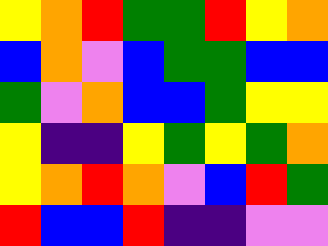[["yellow", "orange", "red", "green", "green", "red", "yellow", "orange"], ["blue", "orange", "violet", "blue", "green", "green", "blue", "blue"], ["green", "violet", "orange", "blue", "blue", "green", "yellow", "yellow"], ["yellow", "indigo", "indigo", "yellow", "green", "yellow", "green", "orange"], ["yellow", "orange", "red", "orange", "violet", "blue", "red", "green"], ["red", "blue", "blue", "red", "indigo", "indigo", "violet", "violet"]]